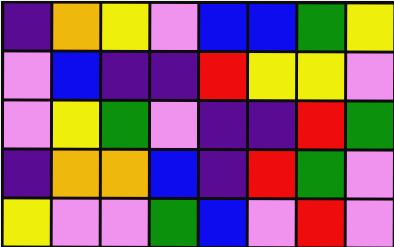[["indigo", "orange", "yellow", "violet", "blue", "blue", "green", "yellow"], ["violet", "blue", "indigo", "indigo", "red", "yellow", "yellow", "violet"], ["violet", "yellow", "green", "violet", "indigo", "indigo", "red", "green"], ["indigo", "orange", "orange", "blue", "indigo", "red", "green", "violet"], ["yellow", "violet", "violet", "green", "blue", "violet", "red", "violet"]]